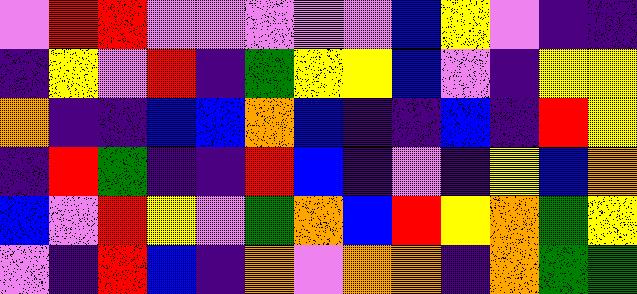[["violet", "red", "red", "violet", "violet", "violet", "violet", "violet", "blue", "yellow", "violet", "indigo", "indigo"], ["indigo", "yellow", "violet", "red", "indigo", "green", "yellow", "yellow", "blue", "violet", "indigo", "yellow", "yellow"], ["orange", "indigo", "indigo", "blue", "blue", "orange", "blue", "indigo", "indigo", "blue", "indigo", "red", "yellow"], ["indigo", "red", "green", "indigo", "indigo", "red", "blue", "indigo", "violet", "indigo", "yellow", "blue", "orange"], ["blue", "violet", "red", "yellow", "violet", "green", "orange", "blue", "red", "yellow", "orange", "green", "yellow"], ["violet", "indigo", "red", "blue", "indigo", "orange", "violet", "orange", "orange", "indigo", "orange", "green", "green"]]